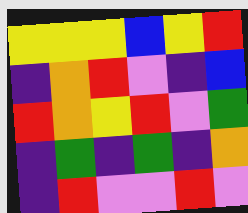[["yellow", "yellow", "yellow", "blue", "yellow", "red"], ["indigo", "orange", "red", "violet", "indigo", "blue"], ["red", "orange", "yellow", "red", "violet", "green"], ["indigo", "green", "indigo", "green", "indigo", "orange"], ["indigo", "red", "violet", "violet", "red", "violet"]]